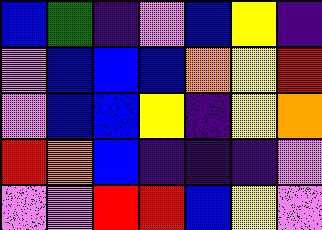[["blue", "green", "indigo", "violet", "blue", "yellow", "indigo"], ["violet", "blue", "blue", "blue", "orange", "yellow", "red"], ["violet", "blue", "blue", "yellow", "indigo", "yellow", "orange"], ["red", "orange", "blue", "indigo", "indigo", "indigo", "violet"], ["violet", "violet", "red", "red", "blue", "yellow", "violet"]]